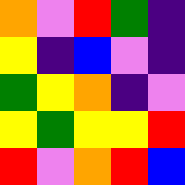[["orange", "violet", "red", "green", "indigo"], ["yellow", "indigo", "blue", "violet", "indigo"], ["green", "yellow", "orange", "indigo", "violet"], ["yellow", "green", "yellow", "yellow", "red"], ["red", "violet", "orange", "red", "blue"]]